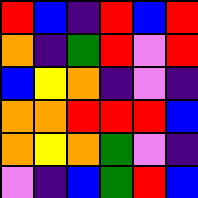[["red", "blue", "indigo", "red", "blue", "red"], ["orange", "indigo", "green", "red", "violet", "red"], ["blue", "yellow", "orange", "indigo", "violet", "indigo"], ["orange", "orange", "red", "red", "red", "blue"], ["orange", "yellow", "orange", "green", "violet", "indigo"], ["violet", "indigo", "blue", "green", "red", "blue"]]